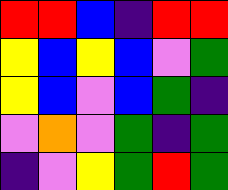[["red", "red", "blue", "indigo", "red", "red"], ["yellow", "blue", "yellow", "blue", "violet", "green"], ["yellow", "blue", "violet", "blue", "green", "indigo"], ["violet", "orange", "violet", "green", "indigo", "green"], ["indigo", "violet", "yellow", "green", "red", "green"]]